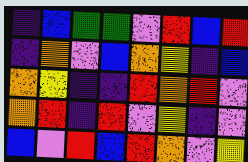[["indigo", "blue", "green", "green", "violet", "red", "blue", "red"], ["indigo", "orange", "violet", "blue", "orange", "yellow", "indigo", "blue"], ["orange", "yellow", "indigo", "indigo", "red", "orange", "red", "violet"], ["orange", "red", "indigo", "red", "violet", "yellow", "indigo", "violet"], ["blue", "violet", "red", "blue", "red", "orange", "violet", "yellow"]]